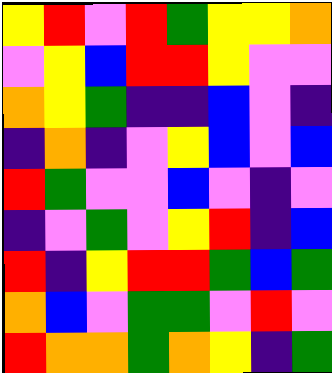[["yellow", "red", "violet", "red", "green", "yellow", "yellow", "orange"], ["violet", "yellow", "blue", "red", "red", "yellow", "violet", "violet"], ["orange", "yellow", "green", "indigo", "indigo", "blue", "violet", "indigo"], ["indigo", "orange", "indigo", "violet", "yellow", "blue", "violet", "blue"], ["red", "green", "violet", "violet", "blue", "violet", "indigo", "violet"], ["indigo", "violet", "green", "violet", "yellow", "red", "indigo", "blue"], ["red", "indigo", "yellow", "red", "red", "green", "blue", "green"], ["orange", "blue", "violet", "green", "green", "violet", "red", "violet"], ["red", "orange", "orange", "green", "orange", "yellow", "indigo", "green"]]